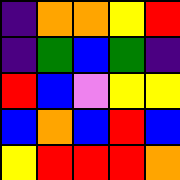[["indigo", "orange", "orange", "yellow", "red"], ["indigo", "green", "blue", "green", "indigo"], ["red", "blue", "violet", "yellow", "yellow"], ["blue", "orange", "blue", "red", "blue"], ["yellow", "red", "red", "red", "orange"]]